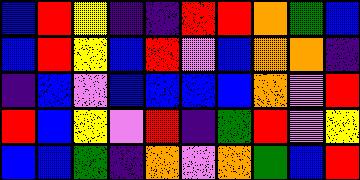[["blue", "red", "yellow", "indigo", "indigo", "red", "red", "orange", "green", "blue"], ["blue", "red", "yellow", "blue", "red", "violet", "blue", "orange", "orange", "indigo"], ["indigo", "blue", "violet", "blue", "blue", "blue", "blue", "orange", "violet", "red"], ["red", "blue", "yellow", "violet", "red", "indigo", "green", "red", "violet", "yellow"], ["blue", "blue", "green", "indigo", "orange", "violet", "orange", "green", "blue", "red"]]